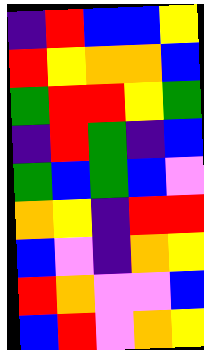[["indigo", "red", "blue", "blue", "yellow"], ["red", "yellow", "orange", "orange", "blue"], ["green", "red", "red", "yellow", "green"], ["indigo", "red", "green", "indigo", "blue"], ["green", "blue", "green", "blue", "violet"], ["orange", "yellow", "indigo", "red", "red"], ["blue", "violet", "indigo", "orange", "yellow"], ["red", "orange", "violet", "violet", "blue"], ["blue", "red", "violet", "orange", "yellow"]]